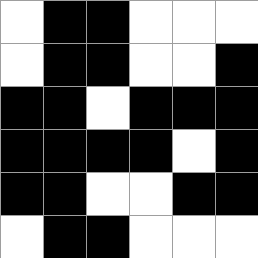[["white", "black", "black", "white", "white", "white"], ["white", "black", "black", "white", "white", "black"], ["black", "black", "white", "black", "black", "black"], ["black", "black", "black", "black", "white", "black"], ["black", "black", "white", "white", "black", "black"], ["white", "black", "black", "white", "white", "white"]]